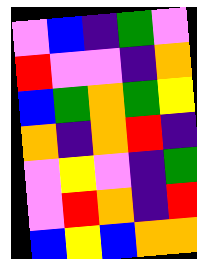[["violet", "blue", "indigo", "green", "violet"], ["red", "violet", "violet", "indigo", "orange"], ["blue", "green", "orange", "green", "yellow"], ["orange", "indigo", "orange", "red", "indigo"], ["violet", "yellow", "violet", "indigo", "green"], ["violet", "red", "orange", "indigo", "red"], ["blue", "yellow", "blue", "orange", "orange"]]